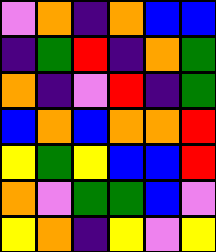[["violet", "orange", "indigo", "orange", "blue", "blue"], ["indigo", "green", "red", "indigo", "orange", "green"], ["orange", "indigo", "violet", "red", "indigo", "green"], ["blue", "orange", "blue", "orange", "orange", "red"], ["yellow", "green", "yellow", "blue", "blue", "red"], ["orange", "violet", "green", "green", "blue", "violet"], ["yellow", "orange", "indigo", "yellow", "violet", "yellow"]]